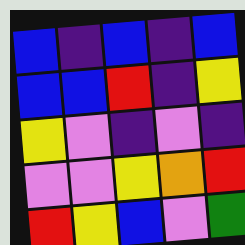[["blue", "indigo", "blue", "indigo", "blue"], ["blue", "blue", "red", "indigo", "yellow"], ["yellow", "violet", "indigo", "violet", "indigo"], ["violet", "violet", "yellow", "orange", "red"], ["red", "yellow", "blue", "violet", "green"]]